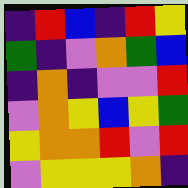[["indigo", "red", "blue", "indigo", "red", "yellow"], ["green", "indigo", "violet", "orange", "green", "blue"], ["indigo", "orange", "indigo", "violet", "violet", "red"], ["violet", "orange", "yellow", "blue", "yellow", "green"], ["yellow", "orange", "orange", "red", "violet", "red"], ["violet", "yellow", "yellow", "yellow", "orange", "indigo"]]